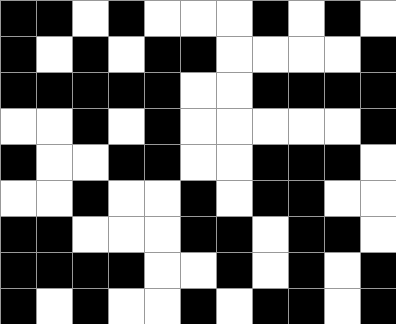[["black", "black", "white", "black", "white", "white", "white", "black", "white", "black", "white"], ["black", "white", "black", "white", "black", "black", "white", "white", "white", "white", "black"], ["black", "black", "black", "black", "black", "white", "white", "black", "black", "black", "black"], ["white", "white", "black", "white", "black", "white", "white", "white", "white", "white", "black"], ["black", "white", "white", "black", "black", "white", "white", "black", "black", "black", "white"], ["white", "white", "black", "white", "white", "black", "white", "black", "black", "white", "white"], ["black", "black", "white", "white", "white", "black", "black", "white", "black", "black", "white"], ["black", "black", "black", "black", "white", "white", "black", "white", "black", "white", "black"], ["black", "white", "black", "white", "white", "black", "white", "black", "black", "white", "black"]]